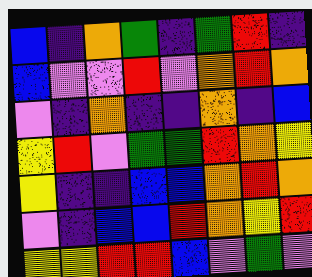[["blue", "indigo", "orange", "green", "indigo", "green", "red", "indigo"], ["blue", "violet", "violet", "red", "violet", "orange", "red", "orange"], ["violet", "indigo", "orange", "indigo", "indigo", "orange", "indigo", "blue"], ["yellow", "red", "violet", "green", "green", "red", "orange", "yellow"], ["yellow", "indigo", "indigo", "blue", "blue", "orange", "red", "orange"], ["violet", "indigo", "blue", "blue", "red", "orange", "yellow", "red"], ["yellow", "yellow", "red", "red", "blue", "violet", "green", "violet"]]